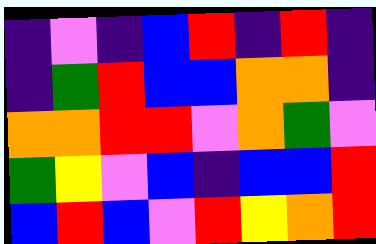[["indigo", "violet", "indigo", "blue", "red", "indigo", "red", "indigo"], ["indigo", "green", "red", "blue", "blue", "orange", "orange", "indigo"], ["orange", "orange", "red", "red", "violet", "orange", "green", "violet"], ["green", "yellow", "violet", "blue", "indigo", "blue", "blue", "red"], ["blue", "red", "blue", "violet", "red", "yellow", "orange", "red"]]